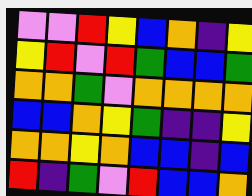[["violet", "violet", "red", "yellow", "blue", "orange", "indigo", "yellow"], ["yellow", "red", "violet", "red", "green", "blue", "blue", "green"], ["orange", "orange", "green", "violet", "orange", "orange", "orange", "orange"], ["blue", "blue", "orange", "yellow", "green", "indigo", "indigo", "yellow"], ["orange", "orange", "yellow", "orange", "blue", "blue", "indigo", "blue"], ["red", "indigo", "green", "violet", "red", "blue", "blue", "orange"]]